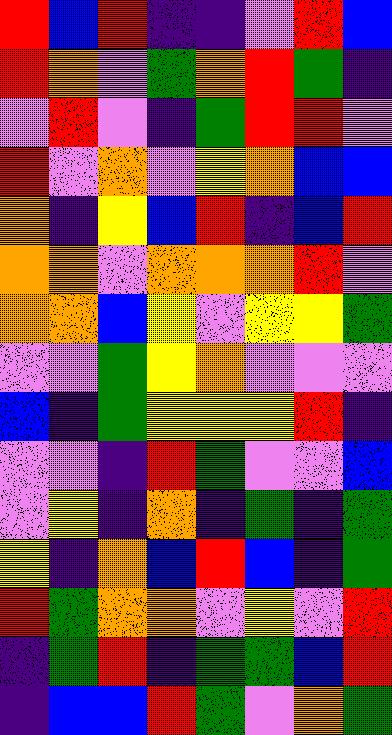[["red", "blue", "red", "indigo", "indigo", "violet", "red", "blue"], ["red", "orange", "violet", "green", "orange", "red", "green", "indigo"], ["violet", "red", "violet", "indigo", "green", "red", "red", "violet"], ["red", "violet", "orange", "violet", "yellow", "orange", "blue", "blue"], ["orange", "indigo", "yellow", "blue", "red", "indigo", "blue", "red"], ["orange", "orange", "violet", "orange", "orange", "orange", "red", "violet"], ["orange", "orange", "blue", "yellow", "violet", "yellow", "yellow", "green"], ["violet", "violet", "green", "yellow", "orange", "violet", "violet", "violet"], ["blue", "indigo", "green", "yellow", "yellow", "yellow", "red", "indigo"], ["violet", "violet", "indigo", "red", "green", "violet", "violet", "blue"], ["violet", "yellow", "indigo", "orange", "indigo", "green", "indigo", "green"], ["yellow", "indigo", "orange", "blue", "red", "blue", "indigo", "green"], ["red", "green", "orange", "orange", "violet", "yellow", "violet", "red"], ["indigo", "green", "red", "indigo", "green", "green", "blue", "red"], ["indigo", "blue", "blue", "red", "green", "violet", "orange", "green"]]